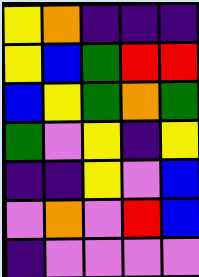[["yellow", "orange", "indigo", "indigo", "indigo"], ["yellow", "blue", "green", "red", "red"], ["blue", "yellow", "green", "orange", "green"], ["green", "violet", "yellow", "indigo", "yellow"], ["indigo", "indigo", "yellow", "violet", "blue"], ["violet", "orange", "violet", "red", "blue"], ["indigo", "violet", "violet", "violet", "violet"]]